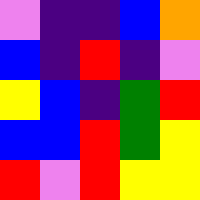[["violet", "indigo", "indigo", "blue", "orange"], ["blue", "indigo", "red", "indigo", "violet"], ["yellow", "blue", "indigo", "green", "red"], ["blue", "blue", "red", "green", "yellow"], ["red", "violet", "red", "yellow", "yellow"]]